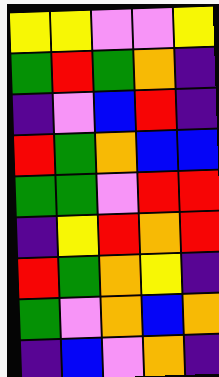[["yellow", "yellow", "violet", "violet", "yellow"], ["green", "red", "green", "orange", "indigo"], ["indigo", "violet", "blue", "red", "indigo"], ["red", "green", "orange", "blue", "blue"], ["green", "green", "violet", "red", "red"], ["indigo", "yellow", "red", "orange", "red"], ["red", "green", "orange", "yellow", "indigo"], ["green", "violet", "orange", "blue", "orange"], ["indigo", "blue", "violet", "orange", "indigo"]]